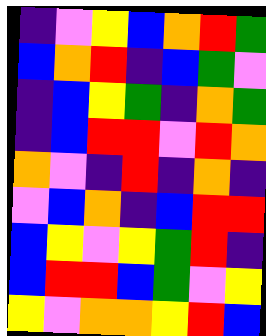[["indigo", "violet", "yellow", "blue", "orange", "red", "green"], ["blue", "orange", "red", "indigo", "blue", "green", "violet"], ["indigo", "blue", "yellow", "green", "indigo", "orange", "green"], ["indigo", "blue", "red", "red", "violet", "red", "orange"], ["orange", "violet", "indigo", "red", "indigo", "orange", "indigo"], ["violet", "blue", "orange", "indigo", "blue", "red", "red"], ["blue", "yellow", "violet", "yellow", "green", "red", "indigo"], ["blue", "red", "red", "blue", "green", "violet", "yellow"], ["yellow", "violet", "orange", "orange", "yellow", "red", "blue"]]